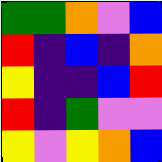[["green", "green", "orange", "violet", "blue"], ["red", "indigo", "blue", "indigo", "orange"], ["yellow", "indigo", "indigo", "blue", "red"], ["red", "indigo", "green", "violet", "violet"], ["yellow", "violet", "yellow", "orange", "blue"]]